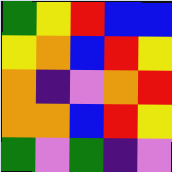[["green", "yellow", "red", "blue", "blue"], ["yellow", "orange", "blue", "red", "yellow"], ["orange", "indigo", "violet", "orange", "red"], ["orange", "orange", "blue", "red", "yellow"], ["green", "violet", "green", "indigo", "violet"]]